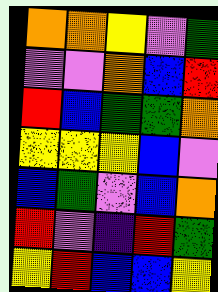[["orange", "orange", "yellow", "violet", "green"], ["violet", "violet", "orange", "blue", "red"], ["red", "blue", "green", "green", "orange"], ["yellow", "yellow", "yellow", "blue", "violet"], ["blue", "green", "violet", "blue", "orange"], ["red", "violet", "indigo", "red", "green"], ["yellow", "red", "blue", "blue", "yellow"]]